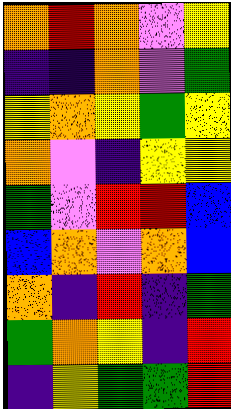[["orange", "red", "orange", "violet", "yellow"], ["indigo", "indigo", "orange", "violet", "green"], ["yellow", "orange", "yellow", "green", "yellow"], ["orange", "violet", "indigo", "yellow", "yellow"], ["green", "violet", "red", "red", "blue"], ["blue", "orange", "violet", "orange", "blue"], ["orange", "indigo", "red", "indigo", "green"], ["green", "orange", "yellow", "indigo", "red"], ["indigo", "yellow", "green", "green", "red"]]